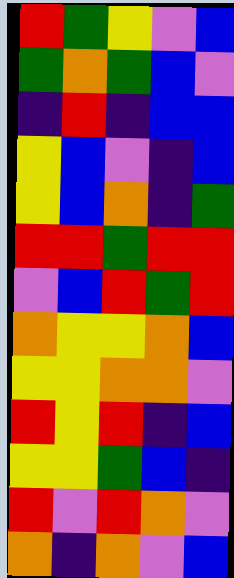[["red", "green", "yellow", "violet", "blue"], ["green", "orange", "green", "blue", "violet"], ["indigo", "red", "indigo", "blue", "blue"], ["yellow", "blue", "violet", "indigo", "blue"], ["yellow", "blue", "orange", "indigo", "green"], ["red", "red", "green", "red", "red"], ["violet", "blue", "red", "green", "red"], ["orange", "yellow", "yellow", "orange", "blue"], ["yellow", "yellow", "orange", "orange", "violet"], ["red", "yellow", "red", "indigo", "blue"], ["yellow", "yellow", "green", "blue", "indigo"], ["red", "violet", "red", "orange", "violet"], ["orange", "indigo", "orange", "violet", "blue"]]